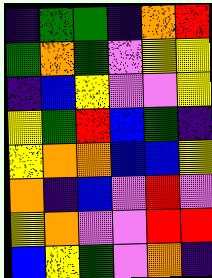[["indigo", "green", "green", "indigo", "orange", "red"], ["green", "orange", "green", "violet", "yellow", "yellow"], ["indigo", "blue", "yellow", "violet", "violet", "yellow"], ["yellow", "green", "red", "blue", "green", "indigo"], ["yellow", "orange", "orange", "blue", "blue", "yellow"], ["orange", "indigo", "blue", "violet", "red", "violet"], ["yellow", "orange", "violet", "violet", "red", "red"], ["blue", "yellow", "green", "violet", "orange", "indigo"]]